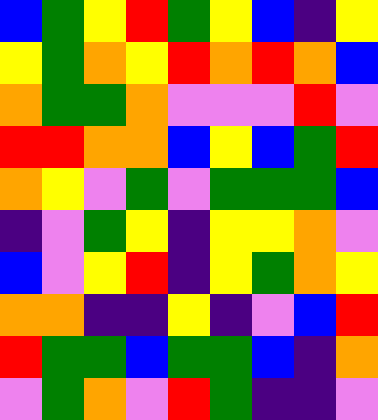[["blue", "green", "yellow", "red", "green", "yellow", "blue", "indigo", "yellow"], ["yellow", "green", "orange", "yellow", "red", "orange", "red", "orange", "blue"], ["orange", "green", "green", "orange", "violet", "violet", "violet", "red", "violet"], ["red", "red", "orange", "orange", "blue", "yellow", "blue", "green", "red"], ["orange", "yellow", "violet", "green", "violet", "green", "green", "green", "blue"], ["indigo", "violet", "green", "yellow", "indigo", "yellow", "yellow", "orange", "violet"], ["blue", "violet", "yellow", "red", "indigo", "yellow", "green", "orange", "yellow"], ["orange", "orange", "indigo", "indigo", "yellow", "indigo", "violet", "blue", "red"], ["red", "green", "green", "blue", "green", "green", "blue", "indigo", "orange"], ["violet", "green", "orange", "violet", "red", "green", "indigo", "indigo", "violet"]]